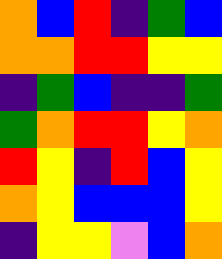[["orange", "blue", "red", "indigo", "green", "blue"], ["orange", "orange", "red", "red", "yellow", "yellow"], ["indigo", "green", "blue", "indigo", "indigo", "green"], ["green", "orange", "red", "red", "yellow", "orange"], ["red", "yellow", "indigo", "red", "blue", "yellow"], ["orange", "yellow", "blue", "blue", "blue", "yellow"], ["indigo", "yellow", "yellow", "violet", "blue", "orange"]]